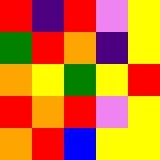[["red", "indigo", "red", "violet", "yellow"], ["green", "red", "orange", "indigo", "yellow"], ["orange", "yellow", "green", "yellow", "red"], ["red", "orange", "red", "violet", "yellow"], ["orange", "red", "blue", "yellow", "yellow"]]